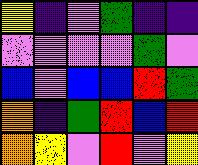[["yellow", "indigo", "violet", "green", "indigo", "indigo"], ["violet", "violet", "violet", "violet", "green", "violet"], ["blue", "violet", "blue", "blue", "red", "green"], ["orange", "indigo", "green", "red", "blue", "red"], ["orange", "yellow", "violet", "red", "violet", "yellow"]]